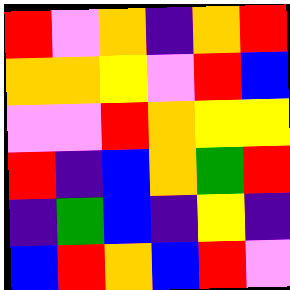[["red", "violet", "orange", "indigo", "orange", "red"], ["orange", "orange", "yellow", "violet", "red", "blue"], ["violet", "violet", "red", "orange", "yellow", "yellow"], ["red", "indigo", "blue", "orange", "green", "red"], ["indigo", "green", "blue", "indigo", "yellow", "indigo"], ["blue", "red", "orange", "blue", "red", "violet"]]